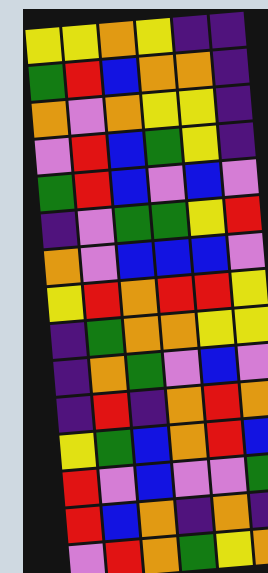[["yellow", "yellow", "orange", "yellow", "indigo", "indigo"], ["green", "red", "blue", "orange", "orange", "indigo"], ["orange", "violet", "orange", "yellow", "yellow", "indigo"], ["violet", "red", "blue", "green", "yellow", "indigo"], ["green", "red", "blue", "violet", "blue", "violet"], ["indigo", "violet", "green", "green", "yellow", "red"], ["orange", "violet", "blue", "blue", "blue", "violet"], ["yellow", "red", "orange", "red", "red", "yellow"], ["indigo", "green", "orange", "orange", "yellow", "yellow"], ["indigo", "orange", "green", "violet", "blue", "violet"], ["indigo", "red", "indigo", "orange", "red", "orange"], ["yellow", "green", "blue", "orange", "red", "blue"], ["red", "violet", "blue", "violet", "violet", "green"], ["red", "blue", "orange", "indigo", "orange", "indigo"], ["violet", "red", "orange", "green", "yellow", "orange"]]